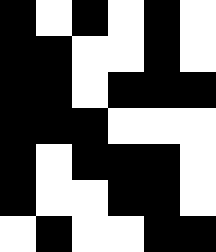[["black", "white", "black", "white", "black", "white"], ["black", "black", "white", "white", "black", "white"], ["black", "black", "white", "black", "black", "black"], ["black", "black", "black", "white", "white", "white"], ["black", "white", "black", "black", "black", "white"], ["black", "white", "white", "black", "black", "white"], ["white", "black", "white", "white", "black", "black"]]